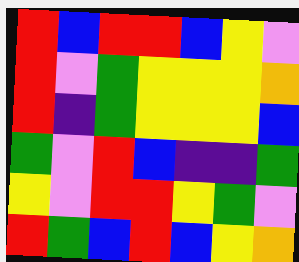[["red", "blue", "red", "red", "blue", "yellow", "violet"], ["red", "violet", "green", "yellow", "yellow", "yellow", "orange"], ["red", "indigo", "green", "yellow", "yellow", "yellow", "blue"], ["green", "violet", "red", "blue", "indigo", "indigo", "green"], ["yellow", "violet", "red", "red", "yellow", "green", "violet"], ["red", "green", "blue", "red", "blue", "yellow", "orange"]]